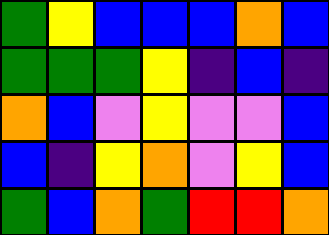[["green", "yellow", "blue", "blue", "blue", "orange", "blue"], ["green", "green", "green", "yellow", "indigo", "blue", "indigo"], ["orange", "blue", "violet", "yellow", "violet", "violet", "blue"], ["blue", "indigo", "yellow", "orange", "violet", "yellow", "blue"], ["green", "blue", "orange", "green", "red", "red", "orange"]]